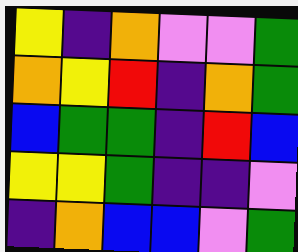[["yellow", "indigo", "orange", "violet", "violet", "green"], ["orange", "yellow", "red", "indigo", "orange", "green"], ["blue", "green", "green", "indigo", "red", "blue"], ["yellow", "yellow", "green", "indigo", "indigo", "violet"], ["indigo", "orange", "blue", "blue", "violet", "green"]]